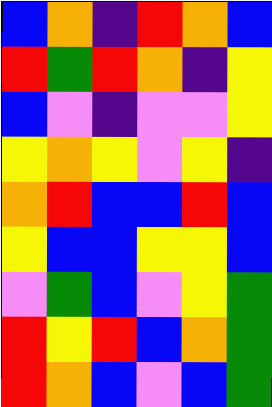[["blue", "orange", "indigo", "red", "orange", "blue"], ["red", "green", "red", "orange", "indigo", "yellow"], ["blue", "violet", "indigo", "violet", "violet", "yellow"], ["yellow", "orange", "yellow", "violet", "yellow", "indigo"], ["orange", "red", "blue", "blue", "red", "blue"], ["yellow", "blue", "blue", "yellow", "yellow", "blue"], ["violet", "green", "blue", "violet", "yellow", "green"], ["red", "yellow", "red", "blue", "orange", "green"], ["red", "orange", "blue", "violet", "blue", "green"]]